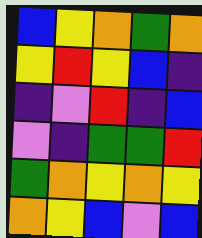[["blue", "yellow", "orange", "green", "orange"], ["yellow", "red", "yellow", "blue", "indigo"], ["indigo", "violet", "red", "indigo", "blue"], ["violet", "indigo", "green", "green", "red"], ["green", "orange", "yellow", "orange", "yellow"], ["orange", "yellow", "blue", "violet", "blue"]]